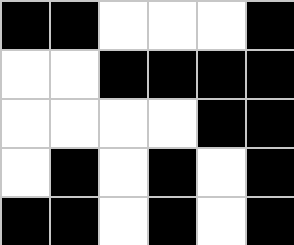[["black", "black", "white", "white", "white", "black"], ["white", "white", "black", "black", "black", "black"], ["white", "white", "white", "white", "black", "black"], ["white", "black", "white", "black", "white", "black"], ["black", "black", "white", "black", "white", "black"]]